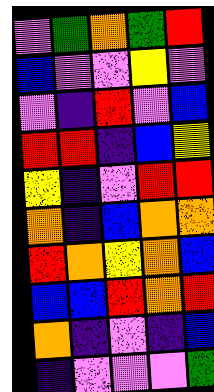[["violet", "green", "orange", "green", "red"], ["blue", "violet", "violet", "yellow", "violet"], ["violet", "indigo", "red", "violet", "blue"], ["red", "red", "indigo", "blue", "yellow"], ["yellow", "indigo", "violet", "red", "red"], ["orange", "indigo", "blue", "orange", "orange"], ["red", "orange", "yellow", "orange", "blue"], ["blue", "blue", "red", "orange", "red"], ["orange", "indigo", "violet", "indigo", "blue"], ["indigo", "violet", "violet", "violet", "green"]]